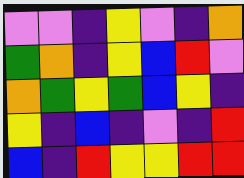[["violet", "violet", "indigo", "yellow", "violet", "indigo", "orange"], ["green", "orange", "indigo", "yellow", "blue", "red", "violet"], ["orange", "green", "yellow", "green", "blue", "yellow", "indigo"], ["yellow", "indigo", "blue", "indigo", "violet", "indigo", "red"], ["blue", "indigo", "red", "yellow", "yellow", "red", "red"]]